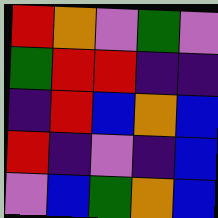[["red", "orange", "violet", "green", "violet"], ["green", "red", "red", "indigo", "indigo"], ["indigo", "red", "blue", "orange", "blue"], ["red", "indigo", "violet", "indigo", "blue"], ["violet", "blue", "green", "orange", "blue"]]